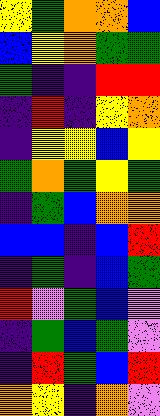[["yellow", "green", "orange", "orange", "blue"], ["blue", "yellow", "orange", "green", "green"], ["green", "indigo", "indigo", "red", "red"], ["indigo", "red", "indigo", "yellow", "orange"], ["indigo", "yellow", "yellow", "blue", "yellow"], ["green", "orange", "green", "yellow", "green"], ["indigo", "green", "blue", "orange", "orange"], ["blue", "blue", "indigo", "blue", "red"], ["indigo", "green", "indigo", "blue", "green"], ["red", "violet", "green", "blue", "violet"], ["indigo", "green", "blue", "green", "violet"], ["indigo", "red", "green", "blue", "red"], ["orange", "yellow", "indigo", "orange", "violet"]]